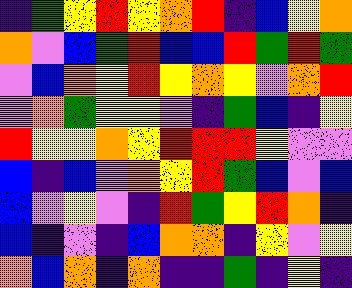[["indigo", "green", "yellow", "red", "yellow", "orange", "red", "indigo", "blue", "yellow", "orange"], ["orange", "violet", "blue", "green", "red", "blue", "blue", "red", "green", "red", "green"], ["violet", "blue", "orange", "yellow", "red", "yellow", "orange", "yellow", "violet", "orange", "red"], ["violet", "orange", "green", "yellow", "yellow", "violet", "indigo", "green", "blue", "indigo", "yellow"], ["red", "yellow", "yellow", "orange", "yellow", "red", "red", "red", "yellow", "violet", "violet"], ["blue", "indigo", "blue", "violet", "orange", "yellow", "red", "green", "blue", "violet", "blue"], ["blue", "violet", "yellow", "violet", "indigo", "red", "green", "yellow", "red", "orange", "indigo"], ["blue", "indigo", "violet", "indigo", "blue", "orange", "orange", "indigo", "yellow", "violet", "yellow"], ["orange", "blue", "orange", "indigo", "orange", "indigo", "indigo", "green", "indigo", "yellow", "indigo"]]